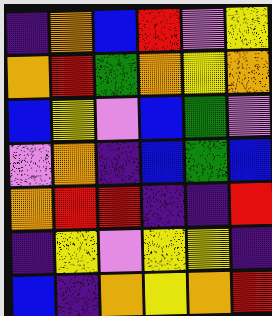[["indigo", "orange", "blue", "red", "violet", "yellow"], ["orange", "red", "green", "orange", "yellow", "orange"], ["blue", "yellow", "violet", "blue", "green", "violet"], ["violet", "orange", "indigo", "blue", "green", "blue"], ["orange", "red", "red", "indigo", "indigo", "red"], ["indigo", "yellow", "violet", "yellow", "yellow", "indigo"], ["blue", "indigo", "orange", "yellow", "orange", "red"]]